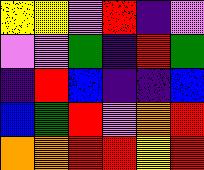[["yellow", "yellow", "violet", "red", "indigo", "violet"], ["violet", "violet", "green", "indigo", "red", "green"], ["indigo", "red", "blue", "indigo", "indigo", "blue"], ["blue", "green", "red", "violet", "orange", "red"], ["orange", "orange", "red", "red", "yellow", "red"]]